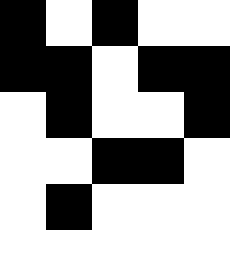[["black", "white", "black", "white", "white"], ["black", "black", "white", "black", "black"], ["white", "black", "white", "white", "black"], ["white", "white", "black", "black", "white"], ["white", "black", "white", "white", "white"], ["white", "white", "white", "white", "white"]]